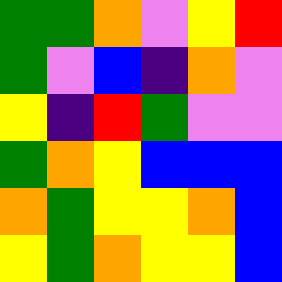[["green", "green", "orange", "violet", "yellow", "red"], ["green", "violet", "blue", "indigo", "orange", "violet"], ["yellow", "indigo", "red", "green", "violet", "violet"], ["green", "orange", "yellow", "blue", "blue", "blue"], ["orange", "green", "yellow", "yellow", "orange", "blue"], ["yellow", "green", "orange", "yellow", "yellow", "blue"]]